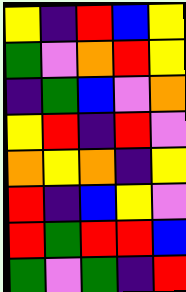[["yellow", "indigo", "red", "blue", "yellow"], ["green", "violet", "orange", "red", "yellow"], ["indigo", "green", "blue", "violet", "orange"], ["yellow", "red", "indigo", "red", "violet"], ["orange", "yellow", "orange", "indigo", "yellow"], ["red", "indigo", "blue", "yellow", "violet"], ["red", "green", "red", "red", "blue"], ["green", "violet", "green", "indigo", "red"]]